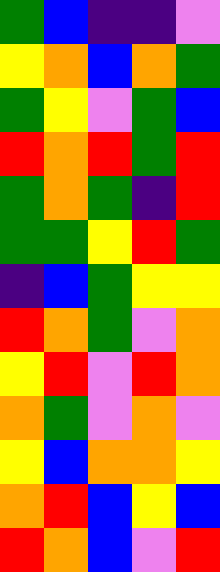[["green", "blue", "indigo", "indigo", "violet"], ["yellow", "orange", "blue", "orange", "green"], ["green", "yellow", "violet", "green", "blue"], ["red", "orange", "red", "green", "red"], ["green", "orange", "green", "indigo", "red"], ["green", "green", "yellow", "red", "green"], ["indigo", "blue", "green", "yellow", "yellow"], ["red", "orange", "green", "violet", "orange"], ["yellow", "red", "violet", "red", "orange"], ["orange", "green", "violet", "orange", "violet"], ["yellow", "blue", "orange", "orange", "yellow"], ["orange", "red", "blue", "yellow", "blue"], ["red", "orange", "blue", "violet", "red"]]